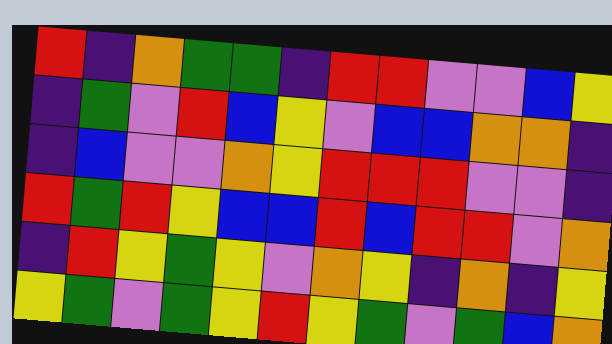[["red", "indigo", "orange", "green", "green", "indigo", "red", "red", "violet", "violet", "blue", "yellow"], ["indigo", "green", "violet", "red", "blue", "yellow", "violet", "blue", "blue", "orange", "orange", "indigo"], ["indigo", "blue", "violet", "violet", "orange", "yellow", "red", "red", "red", "violet", "violet", "indigo"], ["red", "green", "red", "yellow", "blue", "blue", "red", "blue", "red", "red", "violet", "orange"], ["indigo", "red", "yellow", "green", "yellow", "violet", "orange", "yellow", "indigo", "orange", "indigo", "yellow"], ["yellow", "green", "violet", "green", "yellow", "red", "yellow", "green", "violet", "green", "blue", "orange"]]